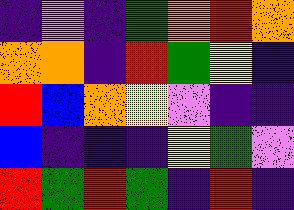[["indigo", "violet", "indigo", "green", "orange", "red", "orange"], ["orange", "orange", "indigo", "red", "green", "yellow", "indigo"], ["red", "blue", "orange", "yellow", "violet", "indigo", "indigo"], ["blue", "indigo", "indigo", "indigo", "yellow", "green", "violet"], ["red", "green", "red", "green", "indigo", "red", "indigo"]]